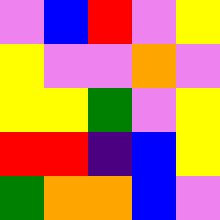[["violet", "blue", "red", "violet", "yellow"], ["yellow", "violet", "violet", "orange", "violet"], ["yellow", "yellow", "green", "violet", "yellow"], ["red", "red", "indigo", "blue", "yellow"], ["green", "orange", "orange", "blue", "violet"]]